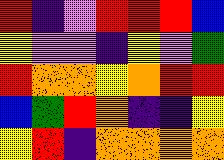[["red", "indigo", "violet", "red", "red", "red", "blue"], ["yellow", "violet", "violet", "indigo", "yellow", "violet", "green"], ["red", "orange", "orange", "yellow", "orange", "red", "red"], ["blue", "green", "red", "orange", "indigo", "indigo", "yellow"], ["yellow", "red", "indigo", "orange", "orange", "orange", "orange"]]